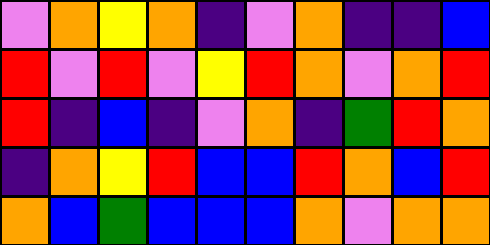[["violet", "orange", "yellow", "orange", "indigo", "violet", "orange", "indigo", "indigo", "blue"], ["red", "violet", "red", "violet", "yellow", "red", "orange", "violet", "orange", "red"], ["red", "indigo", "blue", "indigo", "violet", "orange", "indigo", "green", "red", "orange"], ["indigo", "orange", "yellow", "red", "blue", "blue", "red", "orange", "blue", "red"], ["orange", "blue", "green", "blue", "blue", "blue", "orange", "violet", "orange", "orange"]]